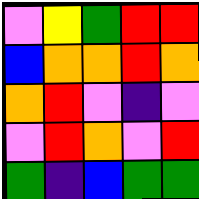[["violet", "yellow", "green", "red", "red"], ["blue", "orange", "orange", "red", "orange"], ["orange", "red", "violet", "indigo", "violet"], ["violet", "red", "orange", "violet", "red"], ["green", "indigo", "blue", "green", "green"]]